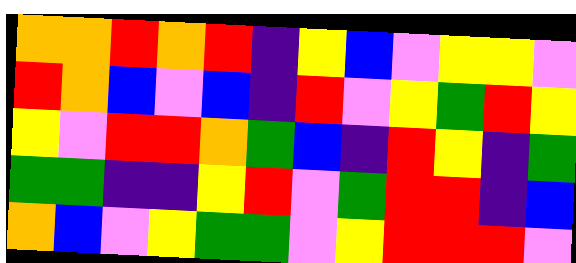[["orange", "orange", "red", "orange", "red", "indigo", "yellow", "blue", "violet", "yellow", "yellow", "violet"], ["red", "orange", "blue", "violet", "blue", "indigo", "red", "violet", "yellow", "green", "red", "yellow"], ["yellow", "violet", "red", "red", "orange", "green", "blue", "indigo", "red", "yellow", "indigo", "green"], ["green", "green", "indigo", "indigo", "yellow", "red", "violet", "green", "red", "red", "indigo", "blue"], ["orange", "blue", "violet", "yellow", "green", "green", "violet", "yellow", "red", "red", "red", "violet"]]